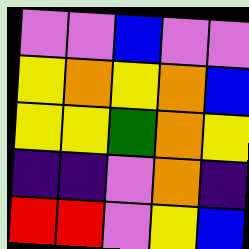[["violet", "violet", "blue", "violet", "violet"], ["yellow", "orange", "yellow", "orange", "blue"], ["yellow", "yellow", "green", "orange", "yellow"], ["indigo", "indigo", "violet", "orange", "indigo"], ["red", "red", "violet", "yellow", "blue"]]